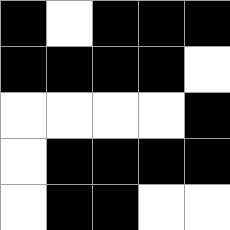[["black", "white", "black", "black", "black"], ["black", "black", "black", "black", "white"], ["white", "white", "white", "white", "black"], ["white", "black", "black", "black", "black"], ["white", "black", "black", "white", "white"]]